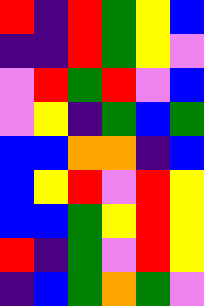[["red", "indigo", "red", "green", "yellow", "blue"], ["indigo", "indigo", "red", "green", "yellow", "violet"], ["violet", "red", "green", "red", "violet", "blue"], ["violet", "yellow", "indigo", "green", "blue", "green"], ["blue", "blue", "orange", "orange", "indigo", "blue"], ["blue", "yellow", "red", "violet", "red", "yellow"], ["blue", "blue", "green", "yellow", "red", "yellow"], ["red", "indigo", "green", "violet", "red", "yellow"], ["indigo", "blue", "green", "orange", "green", "violet"]]